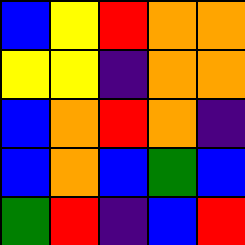[["blue", "yellow", "red", "orange", "orange"], ["yellow", "yellow", "indigo", "orange", "orange"], ["blue", "orange", "red", "orange", "indigo"], ["blue", "orange", "blue", "green", "blue"], ["green", "red", "indigo", "blue", "red"]]